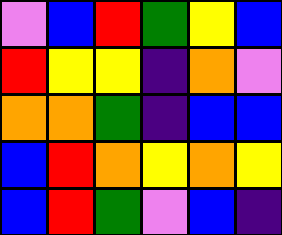[["violet", "blue", "red", "green", "yellow", "blue"], ["red", "yellow", "yellow", "indigo", "orange", "violet"], ["orange", "orange", "green", "indigo", "blue", "blue"], ["blue", "red", "orange", "yellow", "orange", "yellow"], ["blue", "red", "green", "violet", "blue", "indigo"]]